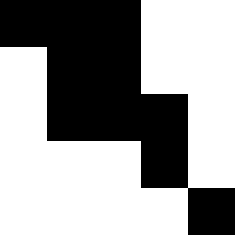[["black", "black", "black", "white", "white"], ["white", "black", "black", "white", "white"], ["white", "black", "black", "black", "white"], ["white", "white", "white", "black", "white"], ["white", "white", "white", "white", "black"]]